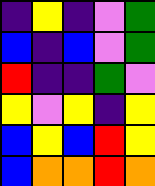[["indigo", "yellow", "indigo", "violet", "green"], ["blue", "indigo", "blue", "violet", "green"], ["red", "indigo", "indigo", "green", "violet"], ["yellow", "violet", "yellow", "indigo", "yellow"], ["blue", "yellow", "blue", "red", "yellow"], ["blue", "orange", "orange", "red", "orange"]]